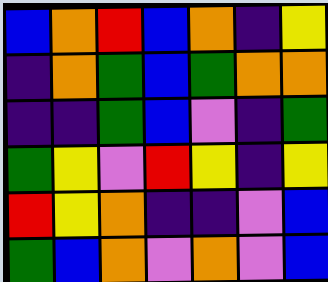[["blue", "orange", "red", "blue", "orange", "indigo", "yellow"], ["indigo", "orange", "green", "blue", "green", "orange", "orange"], ["indigo", "indigo", "green", "blue", "violet", "indigo", "green"], ["green", "yellow", "violet", "red", "yellow", "indigo", "yellow"], ["red", "yellow", "orange", "indigo", "indigo", "violet", "blue"], ["green", "blue", "orange", "violet", "orange", "violet", "blue"]]